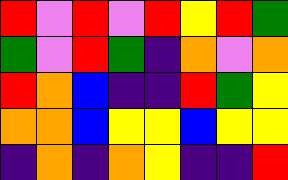[["red", "violet", "red", "violet", "red", "yellow", "red", "green"], ["green", "violet", "red", "green", "indigo", "orange", "violet", "orange"], ["red", "orange", "blue", "indigo", "indigo", "red", "green", "yellow"], ["orange", "orange", "blue", "yellow", "yellow", "blue", "yellow", "yellow"], ["indigo", "orange", "indigo", "orange", "yellow", "indigo", "indigo", "red"]]